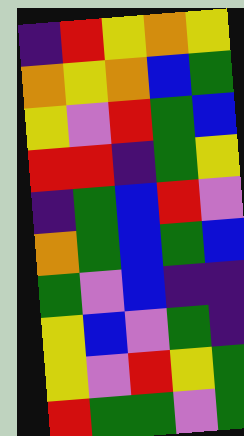[["indigo", "red", "yellow", "orange", "yellow"], ["orange", "yellow", "orange", "blue", "green"], ["yellow", "violet", "red", "green", "blue"], ["red", "red", "indigo", "green", "yellow"], ["indigo", "green", "blue", "red", "violet"], ["orange", "green", "blue", "green", "blue"], ["green", "violet", "blue", "indigo", "indigo"], ["yellow", "blue", "violet", "green", "indigo"], ["yellow", "violet", "red", "yellow", "green"], ["red", "green", "green", "violet", "green"]]